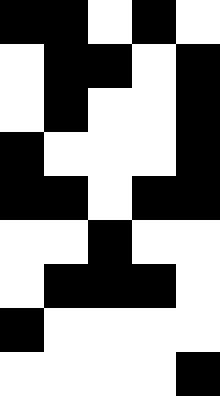[["black", "black", "white", "black", "white"], ["white", "black", "black", "white", "black"], ["white", "black", "white", "white", "black"], ["black", "white", "white", "white", "black"], ["black", "black", "white", "black", "black"], ["white", "white", "black", "white", "white"], ["white", "black", "black", "black", "white"], ["black", "white", "white", "white", "white"], ["white", "white", "white", "white", "black"]]